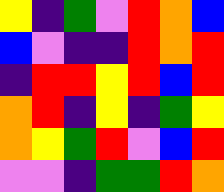[["yellow", "indigo", "green", "violet", "red", "orange", "blue"], ["blue", "violet", "indigo", "indigo", "red", "orange", "red"], ["indigo", "red", "red", "yellow", "red", "blue", "red"], ["orange", "red", "indigo", "yellow", "indigo", "green", "yellow"], ["orange", "yellow", "green", "red", "violet", "blue", "red"], ["violet", "violet", "indigo", "green", "green", "red", "orange"]]